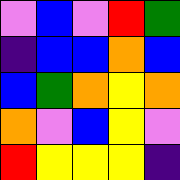[["violet", "blue", "violet", "red", "green"], ["indigo", "blue", "blue", "orange", "blue"], ["blue", "green", "orange", "yellow", "orange"], ["orange", "violet", "blue", "yellow", "violet"], ["red", "yellow", "yellow", "yellow", "indigo"]]